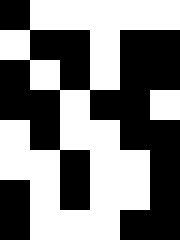[["black", "white", "white", "white", "white", "white"], ["white", "black", "black", "white", "black", "black"], ["black", "white", "black", "white", "black", "black"], ["black", "black", "white", "black", "black", "white"], ["white", "black", "white", "white", "black", "black"], ["white", "white", "black", "white", "white", "black"], ["black", "white", "black", "white", "white", "black"], ["black", "white", "white", "white", "black", "black"]]